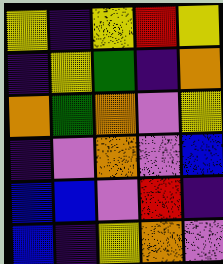[["yellow", "indigo", "yellow", "red", "yellow"], ["indigo", "yellow", "green", "indigo", "orange"], ["orange", "green", "orange", "violet", "yellow"], ["indigo", "violet", "orange", "violet", "blue"], ["blue", "blue", "violet", "red", "indigo"], ["blue", "indigo", "yellow", "orange", "violet"]]